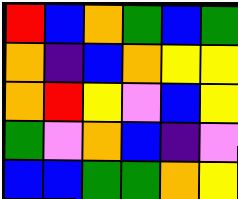[["red", "blue", "orange", "green", "blue", "green"], ["orange", "indigo", "blue", "orange", "yellow", "yellow"], ["orange", "red", "yellow", "violet", "blue", "yellow"], ["green", "violet", "orange", "blue", "indigo", "violet"], ["blue", "blue", "green", "green", "orange", "yellow"]]